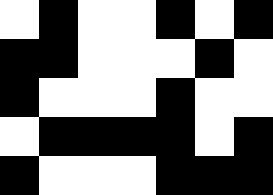[["white", "black", "white", "white", "black", "white", "black"], ["black", "black", "white", "white", "white", "black", "white"], ["black", "white", "white", "white", "black", "white", "white"], ["white", "black", "black", "black", "black", "white", "black"], ["black", "white", "white", "white", "black", "black", "black"]]